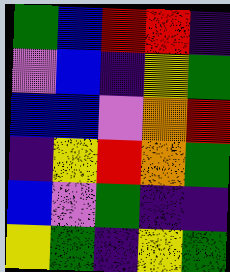[["green", "blue", "red", "red", "indigo"], ["violet", "blue", "indigo", "yellow", "green"], ["blue", "blue", "violet", "orange", "red"], ["indigo", "yellow", "red", "orange", "green"], ["blue", "violet", "green", "indigo", "indigo"], ["yellow", "green", "indigo", "yellow", "green"]]